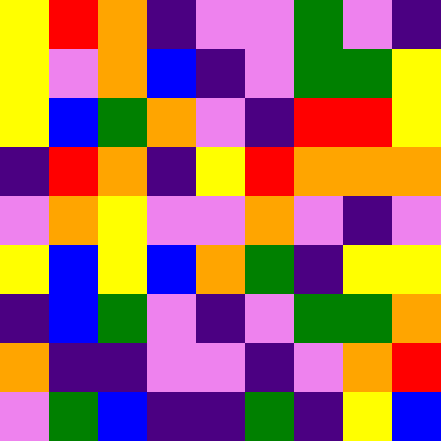[["yellow", "red", "orange", "indigo", "violet", "violet", "green", "violet", "indigo"], ["yellow", "violet", "orange", "blue", "indigo", "violet", "green", "green", "yellow"], ["yellow", "blue", "green", "orange", "violet", "indigo", "red", "red", "yellow"], ["indigo", "red", "orange", "indigo", "yellow", "red", "orange", "orange", "orange"], ["violet", "orange", "yellow", "violet", "violet", "orange", "violet", "indigo", "violet"], ["yellow", "blue", "yellow", "blue", "orange", "green", "indigo", "yellow", "yellow"], ["indigo", "blue", "green", "violet", "indigo", "violet", "green", "green", "orange"], ["orange", "indigo", "indigo", "violet", "violet", "indigo", "violet", "orange", "red"], ["violet", "green", "blue", "indigo", "indigo", "green", "indigo", "yellow", "blue"]]